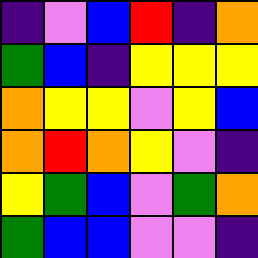[["indigo", "violet", "blue", "red", "indigo", "orange"], ["green", "blue", "indigo", "yellow", "yellow", "yellow"], ["orange", "yellow", "yellow", "violet", "yellow", "blue"], ["orange", "red", "orange", "yellow", "violet", "indigo"], ["yellow", "green", "blue", "violet", "green", "orange"], ["green", "blue", "blue", "violet", "violet", "indigo"]]